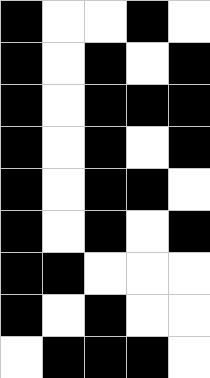[["black", "white", "white", "black", "white"], ["black", "white", "black", "white", "black"], ["black", "white", "black", "black", "black"], ["black", "white", "black", "white", "black"], ["black", "white", "black", "black", "white"], ["black", "white", "black", "white", "black"], ["black", "black", "white", "white", "white"], ["black", "white", "black", "white", "white"], ["white", "black", "black", "black", "white"]]